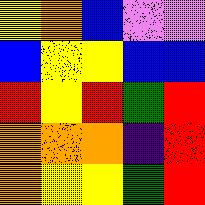[["yellow", "orange", "blue", "violet", "violet"], ["blue", "yellow", "yellow", "blue", "blue"], ["red", "yellow", "red", "green", "red"], ["orange", "orange", "orange", "indigo", "red"], ["orange", "yellow", "yellow", "green", "red"]]